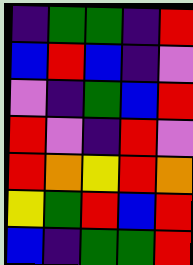[["indigo", "green", "green", "indigo", "red"], ["blue", "red", "blue", "indigo", "violet"], ["violet", "indigo", "green", "blue", "red"], ["red", "violet", "indigo", "red", "violet"], ["red", "orange", "yellow", "red", "orange"], ["yellow", "green", "red", "blue", "red"], ["blue", "indigo", "green", "green", "red"]]